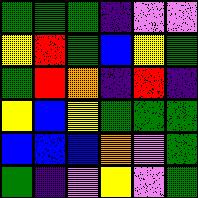[["green", "green", "green", "indigo", "violet", "violet"], ["yellow", "red", "green", "blue", "yellow", "green"], ["green", "red", "orange", "indigo", "red", "indigo"], ["yellow", "blue", "yellow", "green", "green", "green"], ["blue", "blue", "blue", "orange", "violet", "green"], ["green", "indigo", "violet", "yellow", "violet", "green"]]